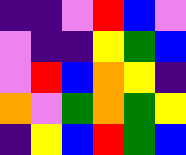[["indigo", "indigo", "violet", "red", "blue", "violet"], ["violet", "indigo", "indigo", "yellow", "green", "blue"], ["violet", "red", "blue", "orange", "yellow", "indigo"], ["orange", "violet", "green", "orange", "green", "yellow"], ["indigo", "yellow", "blue", "red", "green", "blue"]]